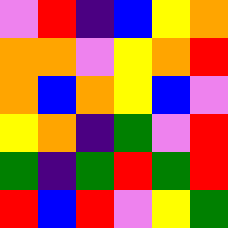[["violet", "red", "indigo", "blue", "yellow", "orange"], ["orange", "orange", "violet", "yellow", "orange", "red"], ["orange", "blue", "orange", "yellow", "blue", "violet"], ["yellow", "orange", "indigo", "green", "violet", "red"], ["green", "indigo", "green", "red", "green", "red"], ["red", "blue", "red", "violet", "yellow", "green"]]